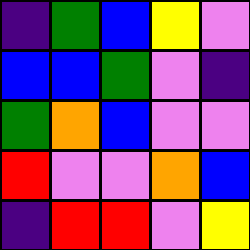[["indigo", "green", "blue", "yellow", "violet"], ["blue", "blue", "green", "violet", "indigo"], ["green", "orange", "blue", "violet", "violet"], ["red", "violet", "violet", "orange", "blue"], ["indigo", "red", "red", "violet", "yellow"]]